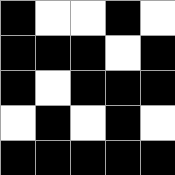[["black", "white", "white", "black", "white"], ["black", "black", "black", "white", "black"], ["black", "white", "black", "black", "black"], ["white", "black", "white", "black", "white"], ["black", "black", "black", "black", "black"]]